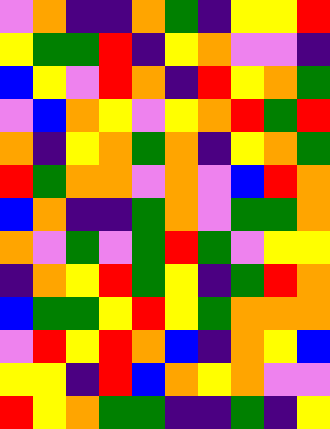[["violet", "orange", "indigo", "indigo", "orange", "green", "indigo", "yellow", "yellow", "red"], ["yellow", "green", "green", "red", "indigo", "yellow", "orange", "violet", "violet", "indigo"], ["blue", "yellow", "violet", "red", "orange", "indigo", "red", "yellow", "orange", "green"], ["violet", "blue", "orange", "yellow", "violet", "yellow", "orange", "red", "green", "red"], ["orange", "indigo", "yellow", "orange", "green", "orange", "indigo", "yellow", "orange", "green"], ["red", "green", "orange", "orange", "violet", "orange", "violet", "blue", "red", "orange"], ["blue", "orange", "indigo", "indigo", "green", "orange", "violet", "green", "green", "orange"], ["orange", "violet", "green", "violet", "green", "red", "green", "violet", "yellow", "yellow"], ["indigo", "orange", "yellow", "red", "green", "yellow", "indigo", "green", "red", "orange"], ["blue", "green", "green", "yellow", "red", "yellow", "green", "orange", "orange", "orange"], ["violet", "red", "yellow", "red", "orange", "blue", "indigo", "orange", "yellow", "blue"], ["yellow", "yellow", "indigo", "red", "blue", "orange", "yellow", "orange", "violet", "violet"], ["red", "yellow", "orange", "green", "green", "indigo", "indigo", "green", "indigo", "yellow"]]